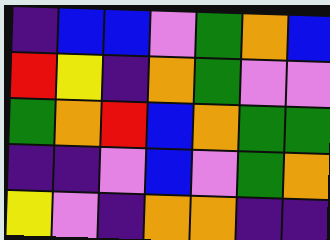[["indigo", "blue", "blue", "violet", "green", "orange", "blue"], ["red", "yellow", "indigo", "orange", "green", "violet", "violet"], ["green", "orange", "red", "blue", "orange", "green", "green"], ["indigo", "indigo", "violet", "blue", "violet", "green", "orange"], ["yellow", "violet", "indigo", "orange", "orange", "indigo", "indigo"]]